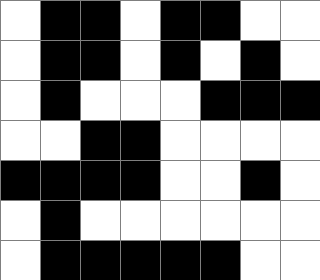[["white", "black", "black", "white", "black", "black", "white", "white"], ["white", "black", "black", "white", "black", "white", "black", "white"], ["white", "black", "white", "white", "white", "black", "black", "black"], ["white", "white", "black", "black", "white", "white", "white", "white"], ["black", "black", "black", "black", "white", "white", "black", "white"], ["white", "black", "white", "white", "white", "white", "white", "white"], ["white", "black", "black", "black", "black", "black", "white", "white"]]